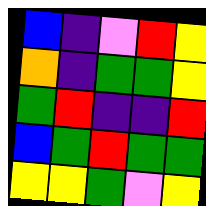[["blue", "indigo", "violet", "red", "yellow"], ["orange", "indigo", "green", "green", "yellow"], ["green", "red", "indigo", "indigo", "red"], ["blue", "green", "red", "green", "green"], ["yellow", "yellow", "green", "violet", "yellow"]]